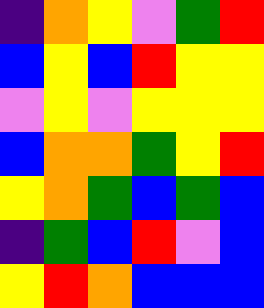[["indigo", "orange", "yellow", "violet", "green", "red"], ["blue", "yellow", "blue", "red", "yellow", "yellow"], ["violet", "yellow", "violet", "yellow", "yellow", "yellow"], ["blue", "orange", "orange", "green", "yellow", "red"], ["yellow", "orange", "green", "blue", "green", "blue"], ["indigo", "green", "blue", "red", "violet", "blue"], ["yellow", "red", "orange", "blue", "blue", "blue"]]